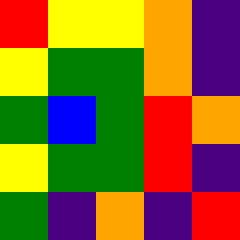[["red", "yellow", "yellow", "orange", "indigo"], ["yellow", "green", "green", "orange", "indigo"], ["green", "blue", "green", "red", "orange"], ["yellow", "green", "green", "red", "indigo"], ["green", "indigo", "orange", "indigo", "red"]]